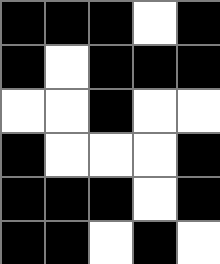[["black", "black", "black", "white", "black"], ["black", "white", "black", "black", "black"], ["white", "white", "black", "white", "white"], ["black", "white", "white", "white", "black"], ["black", "black", "black", "white", "black"], ["black", "black", "white", "black", "white"]]